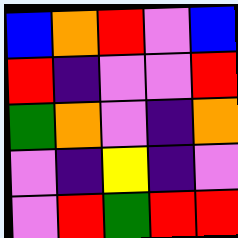[["blue", "orange", "red", "violet", "blue"], ["red", "indigo", "violet", "violet", "red"], ["green", "orange", "violet", "indigo", "orange"], ["violet", "indigo", "yellow", "indigo", "violet"], ["violet", "red", "green", "red", "red"]]